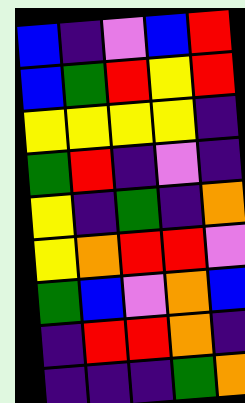[["blue", "indigo", "violet", "blue", "red"], ["blue", "green", "red", "yellow", "red"], ["yellow", "yellow", "yellow", "yellow", "indigo"], ["green", "red", "indigo", "violet", "indigo"], ["yellow", "indigo", "green", "indigo", "orange"], ["yellow", "orange", "red", "red", "violet"], ["green", "blue", "violet", "orange", "blue"], ["indigo", "red", "red", "orange", "indigo"], ["indigo", "indigo", "indigo", "green", "orange"]]